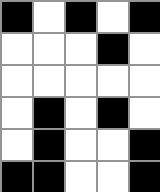[["black", "white", "black", "white", "black"], ["white", "white", "white", "black", "white"], ["white", "white", "white", "white", "white"], ["white", "black", "white", "black", "white"], ["white", "black", "white", "white", "black"], ["black", "black", "white", "white", "black"]]